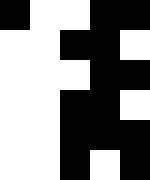[["black", "white", "white", "black", "black"], ["white", "white", "black", "black", "white"], ["white", "white", "white", "black", "black"], ["white", "white", "black", "black", "white"], ["white", "white", "black", "black", "black"], ["white", "white", "black", "white", "black"]]